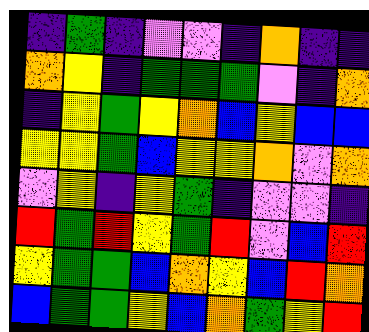[["indigo", "green", "indigo", "violet", "violet", "indigo", "orange", "indigo", "indigo"], ["orange", "yellow", "indigo", "green", "green", "green", "violet", "indigo", "orange"], ["indigo", "yellow", "green", "yellow", "orange", "blue", "yellow", "blue", "blue"], ["yellow", "yellow", "green", "blue", "yellow", "yellow", "orange", "violet", "orange"], ["violet", "yellow", "indigo", "yellow", "green", "indigo", "violet", "violet", "indigo"], ["red", "green", "red", "yellow", "green", "red", "violet", "blue", "red"], ["yellow", "green", "green", "blue", "orange", "yellow", "blue", "red", "orange"], ["blue", "green", "green", "yellow", "blue", "orange", "green", "yellow", "red"]]